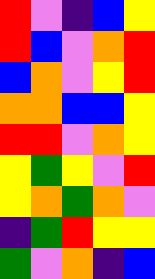[["red", "violet", "indigo", "blue", "yellow"], ["red", "blue", "violet", "orange", "red"], ["blue", "orange", "violet", "yellow", "red"], ["orange", "orange", "blue", "blue", "yellow"], ["red", "red", "violet", "orange", "yellow"], ["yellow", "green", "yellow", "violet", "red"], ["yellow", "orange", "green", "orange", "violet"], ["indigo", "green", "red", "yellow", "yellow"], ["green", "violet", "orange", "indigo", "blue"]]